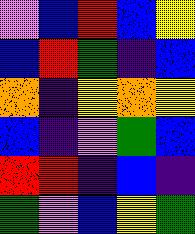[["violet", "blue", "red", "blue", "yellow"], ["blue", "red", "green", "indigo", "blue"], ["orange", "indigo", "yellow", "orange", "yellow"], ["blue", "indigo", "violet", "green", "blue"], ["red", "red", "indigo", "blue", "indigo"], ["green", "violet", "blue", "yellow", "green"]]